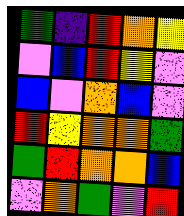[["green", "indigo", "red", "orange", "yellow"], ["violet", "blue", "red", "yellow", "violet"], ["blue", "violet", "orange", "blue", "violet"], ["red", "yellow", "orange", "orange", "green"], ["green", "red", "orange", "orange", "blue"], ["violet", "orange", "green", "violet", "red"]]